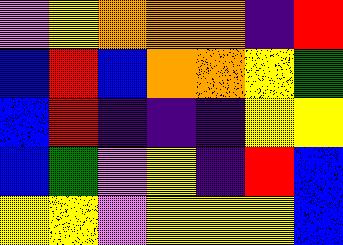[["violet", "yellow", "orange", "orange", "orange", "indigo", "red"], ["blue", "red", "blue", "orange", "orange", "yellow", "green"], ["blue", "red", "indigo", "indigo", "indigo", "yellow", "yellow"], ["blue", "green", "violet", "yellow", "indigo", "red", "blue"], ["yellow", "yellow", "violet", "yellow", "yellow", "yellow", "blue"]]